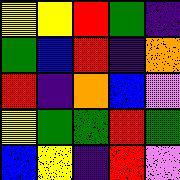[["yellow", "yellow", "red", "green", "indigo"], ["green", "blue", "red", "indigo", "orange"], ["red", "indigo", "orange", "blue", "violet"], ["yellow", "green", "green", "red", "green"], ["blue", "yellow", "indigo", "red", "violet"]]